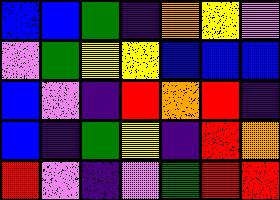[["blue", "blue", "green", "indigo", "orange", "yellow", "violet"], ["violet", "green", "yellow", "yellow", "blue", "blue", "blue"], ["blue", "violet", "indigo", "red", "orange", "red", "indigo"], ["blue", "indigo", "green", "yellow", "indigo", "red", "orange"], ["red", "violet", "indigo", "violet", "green", "red", "red"]]